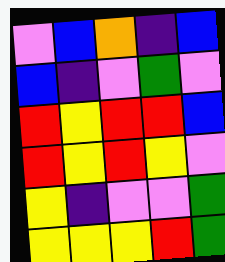[["violet", "blue", "orange", "indigo", "blue"], ["blue", "indigo", "violet", "green", "violet"], ["red", "yellow", "red", "red", "blue"], ["red", "yellow", "red", "yellow", "violet"], ["yellow", "indigo", "violet", "violet", "green"], ["yellow", "yellow", "yellow", "red", "green"]]